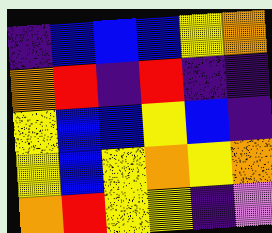[["indigo", "blue", "blue", "blue", "yellow", "orange"], ["orange", "red", "indigo", "red", "indigo", "indigo"], ["yellow", "blue", "blue", "yellow", "blue", "indigo"], ["yellow", "blue", "yellow", "orange", "yellow", "orange"], ["orange", "red", "yellow", "yellow", "indigo", "violet"]]